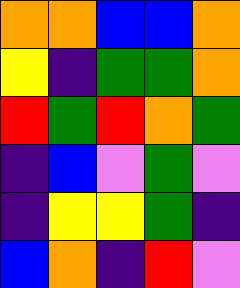[["orange", "orange", "blue", "blue", "orange"], ["yellow", "indigo", "green", "green", "orange"], ["red", "green", "red", "orange", "green"], ["indigo", "blue", "violet", "green", "violet"], ["indigo", "yellow", "yellow", "green", "indigo"], ["blue", "orange", "indigo", "red", "violet"]]